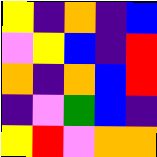[["yellow", "indigo", "orange", "indigo", "blue"], ["violet", "yellow", "blue", "indigo", "red"], ["orange", "indigo", "orange", "blue", "red"], ["indigo", "violet", "green", "blue", "indigo"], ["yellow", "red", "violet", "orange", "orange"]]